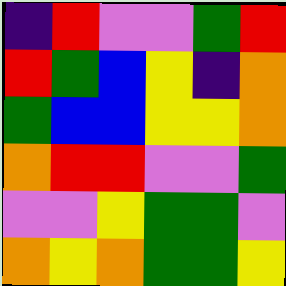[["indigo", "red", "violet", "violet", "green", "red"], ["red", "green", "blue", "yellow", "indigo", "orange"], ["green", "blue", "blue", "yellow", "yellow", "orange"], ["orange", "red", "red", "violet", "violet", "green"], ["violet", "violet", "yellow", "green", "green", "violet"], ["orange", "yellow", "orange", "green", "green", "yellow"]]